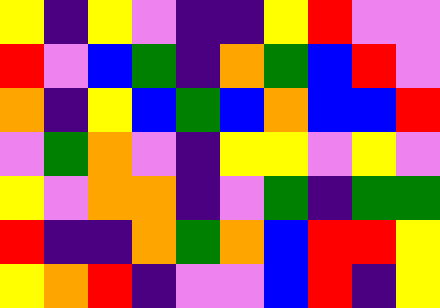[["yellow", "indigo", "yellow", "violet", "indigo", "indigo", "yellow", "red", "violet", "violet"], ["red", "violet", "blue", "green", "indigo", "orange", "green", "blue", "red", "violet"], ["orange", "indigo", "yellow", "blue", "green", "blue", "orange", "blue", "blue", "red"], ["violet", "green", "orange", "violet", "indigo", "yellow", "yellow", "violet", "yellow", "violet"], ["yellow", "violet", "orange", "orange", "indigo", "violet", "green", "indigo", "green", "green"], ["red", "indigo", "indigo", "orange", "green", "orange", "blue", "red", "red", "yellow"], ["yellow", "orange", "red", "indigo", "violet", "violet", "blue", "red", "indigo", "yellow"]]